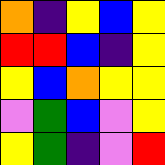[["orange", "indigo", "yellow", "blue", "yellow"], ["red", "red", "blue", "indigo", "yellow"], ["yellow", "blue", "orange", "yellow", "yellow"], ["violet", "green", "blue", "violet", "yellow"], ["yellow", "green", "indigo", "violet", "red"]]